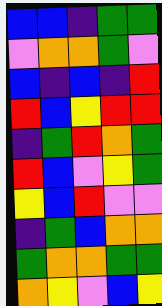[["blue", "blue", "indigo", "green", "green"], ["violet", "orange", "orange", "green", "violet"], ["blue", "indigo", "blue", "indigo", "red"], ["red", "blue", "yellow", "red", "red"], ["indigo", "green", "red", "orange", "green"], ["red", "blue", "violet", "yellow", "green"], ["yellow", "blue", "red", "violet", "violet"], ["indigo", "green", "blue", "orange", "orange"], ["green", "orange", "orange", "green", "green"], ["orange", "yellow", "violet", "blue", "yellow"]]